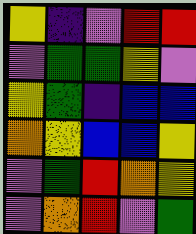[["yellow", "indigo", "violet", "red", "red"], ["violet", "green", "green", "yellow", "violet"], ["yellow", "green", "indigo", "blue", "blue"], ["orange", "yellow", "blue", "blue", "yellow"], ["violet", "green", "red", "orange", "yellow"], ["violet", "orange", "red", "violet", "green"]]